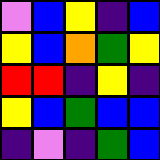[["violet", "blue", "yellow", "indigo", "blue"], ["yellow", "blue", "orange", "green", "yellow"], ["red", "red", "indigo", "yellow", "indigo"], ["yellow", "blue", "green", "blue", "blue"], ["indigo", "violet", "indigo", "green", "blue"]]